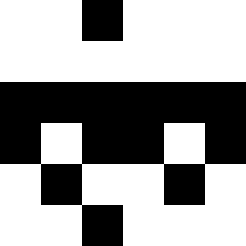[["white", "white", "black", "white", "white", "white"], ["white", "white", "white", "white", "white", "white"], ["black", "black", "black", "black", "black", "black"], ["black", "white", "black", "black", "white", "black"], ["white", "black", "white", "white", "black", "white"], ["white", "white", "black", "white", "white", "white"]]